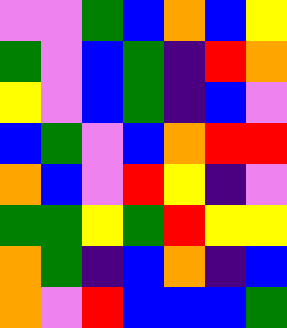[["violet", "violet", "green", "blue", "orange", "blue", "yellow"], ["green", "violet", "blue", "green", "indigo", "red", "orange"], ["yellow", "violet", "blue", "green", "indigo", "blue", "violet"], ["blue", "green", "violet", "blue", "orange", "red", "red"], ["orange", "blue", "violet", "red", "yellow", "indigo", "violet"], ["green", "green", "yellow", "green", "red", "yellow", "yellow"], ["orange", "green", "indigo", "blue", "orange", "indigo", "blue"], ["orange", "violet", "red", "blue", "blue", "blue", "green"]]